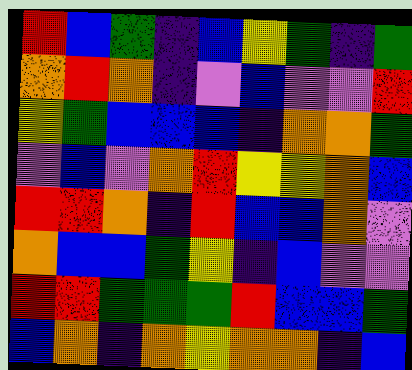[["red", "blue", "green", "indigo", "blue", "yellow", "green", "indigo", "green"], ["orange", "red", "orange", "indigo", "violet", "blue", "violet", "violet", "red"], ["yellow", "green", "blue", "blue", "blue", "indigo", "orange", "orange", "green"], ["violet", "blue", "violet", "orange", "red", "yellow", "yellow", "orange", "blue"], ["red", "red", "orange", "indigo", "red", "blue", "blue", "orange", "violet"], ["orange", "blue", "blue", "green", "yellow", "indigo", "blue", "violet", "violet"], ["red", "red", "green", "green", "green", "red", "blue", "blue", "green"], ["blue", "orange", "indigo", "orange", "yellow", "orange", "orange", "indigo", "blue"]]